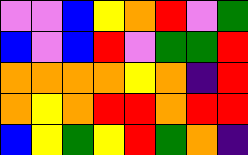[["violet", "violet", "blue", "yellow", "orange", "red", "violet", "green"], ["blue", "violet", "blue", "red", "violet", "green", "green", "red"], ["orange", "orange", "orange", "orange", "yellow", "orange", "indigo", "red"], ["orange", "yellow", "orange", "red", "red", "orange", "red", "red"], ["blue", "yellow", "green", "yellow", "red", "green", "orange", "indigo"]]